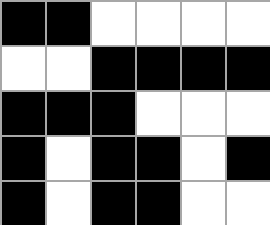[["black", "black", "white", "white", "white", "white"], ["white", "white", "black", "black", "black", "black"], ["black", "black", "black", "white", "white", "white"], ["black", "white", "black", "black", "white", "black"], ["black", "white", "black", "black", "white", "white"]]